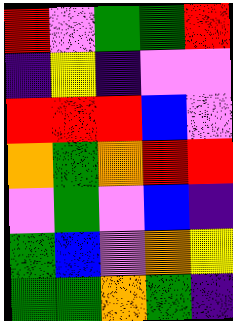[["red", "violet", "green", "green", "red"], ["indigo", "yellow", "indigo", "violet", "violet"], ["red", "red", "red", "blue", "violet"], ["orange", "green", "orange", "red", "red"], ["violet", "green", "violet", "blue", "indigo"], ["green", "blue", "violet", "orange", "yellow"], ["green", "green", "orange", "green", "indigo"]]